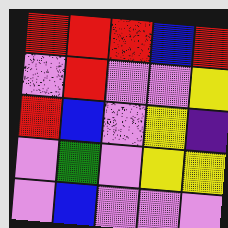[["red", "red", "red", "blue", "red"], ["violet", "red", "violet", "violet", "yellow"], ["red", "blue", "violet", "yellow", "indigo"], ["violet", "green", "violet", "yellow", "yellow"], ["violet", "blue", "violet", "violet", "violet"]]